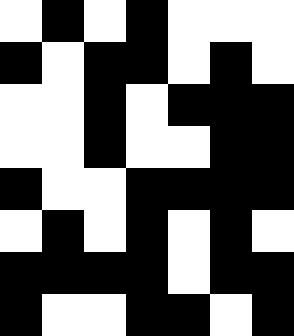[["white", "black", "white", "black", "white", "white", "white"], ["black", "white", "black", "black", "white", "black", "white"], ["white", "white", "black", "white", "black", "black", "black"], ["white", "white", "black", "white", "white", "black", "black"], ["black", "white", "white", "black", "black", "black", "black"], ["white", "black", "white", "black", "white", "black", "white"], ["black", "black", "black", "black", "white", "black", "black"], ["black", "white", "white", "black", "black", "white", "black"]]